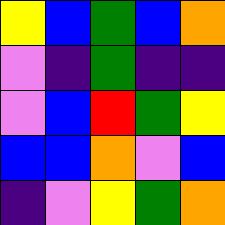[["yellow", "blue", "green", "blue", "orange"], ["violet", "indigo", "green", "indigo", "indigo"], ["violet", "blue", "red", "green", "yellow"], ["blue", "blue", "orange", "violet", "blue"], ["indigo", "violet", "yellow", "green", "orange"]]